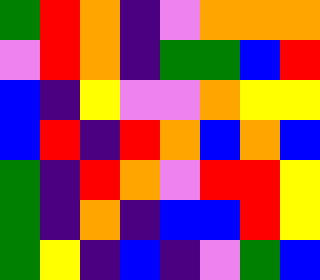[["green", "red", "orange", "indigo", "violet", "orange", "orange", "orange"], ["violet", "red", "orange", "indigo", "green", "green", "blue", "red"], ["blue", "indigo", "yellow", "violet", "violet", "orange", "yellow", "yellow"], ["blue", "red", "indigo", "red", "orange", "blue", "orange", "blue"], ["green", "indigo", "red", "orange", "violet", "red", "red", "yellow"], ["green", "indigo", "orange", "indigo", "blue", "blue", "red", "yellow"], ["green", "yellow", "indigo", "blue", "indigo", "violet", "green", "blue"]]